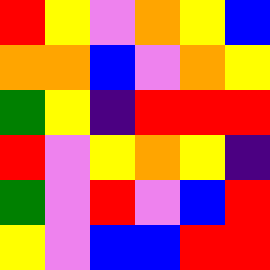[["red", "yellow", "violet", "orange", "yellow", "blue"], ["orange", "orange", "blue", "violet", "orange", "yellow"], ["green", "yellow", "indigo", "red", "red", "red"], ["red", "violet", "yellow", "orange", "yellow", "indigo"], ["green", "violet", "red", "violet", "blue", "red"], ["yellow", "violet", "blue", "blue", "red", "red"]]